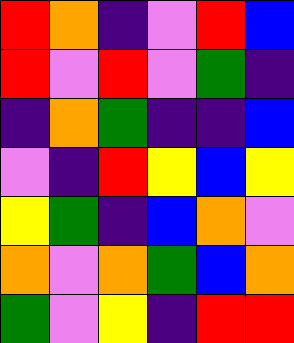[["red", "orange", "indigo", "violet", "red", "blue"], ["red", "violet", "red", "violet", "green", "indigo"], ["indigo", "orange", "green", "indigo", "indigo", "blue"], ["violet", "indigo", "red", "yellow", "blue", "yellow"], ["yellow", "green", "indigo", "blue", "orange", "violet"], ["orange", "violet", "orange", "green", "blue", "orange"], ["green", "violet", "yellow", "indigo", "red", "red"]]